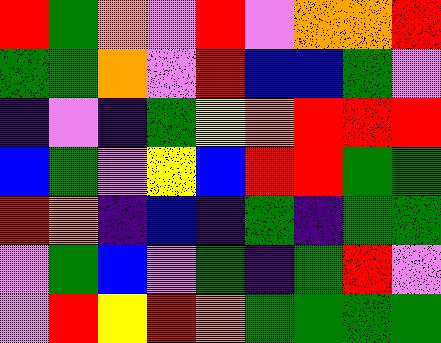[["red", "green", "orange", "violet", "red", "violet", "orange", "orange", "red"], ["green", "green", "orange", "violet", "red", "blue", "blue", "green", "violet"], ["indigo", "violet", "indigo", "green", "yellow", "orange", "red", "red", "red"], ["blue", "green", "violet", "yellow", "blue", "red", "red", "green", "green"], ["red", "orange", "indigo", "blue", "indigo", "green", "indigo", "green", "green"], ["violet", "green", "blue", "violet", "green", "indigo", "green", "red", "violet"], ["violet", "red", "yellow", "red", "orange", "green", "green", "green", "green"]]